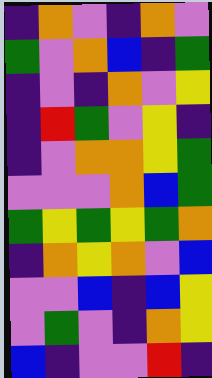[["indigo", "orange", "violet", "indigo", "orange", "violet"], ["green", "violet", "orange", "blue", "indigo", "green"], ["indigo", "violet", "indigo", "orange", "violet", "yellow"], ["indigo", "red", "green", "violet", "yellow", "indigo"], ["indigo", "violet", "orange", "orange", "yellow", "green"], ["violet", "violet", "violet", "orange", "blue", "green"], ["green", "yellow", "green", "yellow", "green", "orange"], ["indigo", "orange", "yellow", "orange", "violet", "blue"], ["violet", "violet", "blue", "indigo", "blue", "yellow"], ["violet", "green", "violet", "indigo", "orange", "yellow"], ["blue", "indigo", "violet", "violet", "red", "indigo"]]